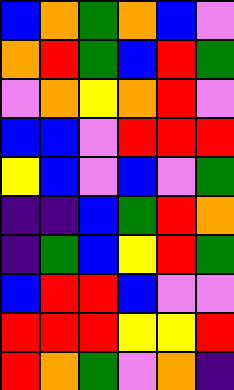[["blue", "orange", "green", "orange", "blue", "violet"], ["orange", "red", "green", "blue", "red", "green"], ["violet", "orange", "yellow", "orange", "red", "violet"], ["blue", "blue", "violet", "red", "red", "red"], ["yellow", "blue", "violet", "blue", "violet", "green"], ["indigo", "indigo", "blue", "green", "red", "orange"], ["indigo", "green", "blue", "yellow", "red", "green"], ["blue", "red", "red", "blue", "violet", "violet"], ["red", "red", "red", "yellow", "yellow", "red"], ["red", "orange", "green", "violet", "orange", "indigo"]]